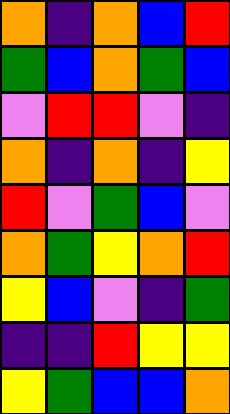[["orange", "indigo", "orange", "blue", "red"], ["green", "blue", "orange", "green", "blue"], ["violet", "red", "red", "violet", "indigo"], ["orange", "indigo", "orange", "indigo", "yellow"], ["red", "violet", "green", "blue", "violet"], ["orange", "green", "yellow", "orange", "red"], ["yellow", "blue", "violet", "indigo", "green"], ["indigo", "indigo", "red", "yellow", "yellow"], ["yellow", "green", "blue", "blue", "orange"]]